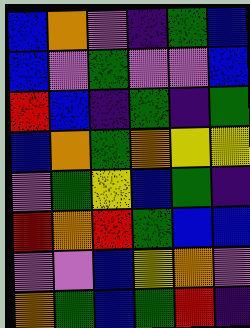[["blue", "orange", "violet", "indigo", "green", "blue"], ["blue", "violet", "green", "violet", "violet", "blue"], ["red", "blue", "indigo", "green", "indigo", "green"], ["blue", "orange", "green", "orange", "yellow", "yellow"], ["violet", "green", "yellow", "blue", "green", "indigo"], ["red", "orange", "red", "green", "blue", "blue"], ["violet", "violet", "blue", "yellow", "orange", "violet"], ["orange", "green", "blue", "green", "red", "indigo"]]